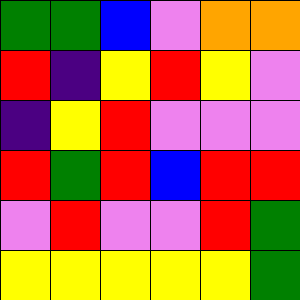[["green", "green", "blue", "violet", "orange", "orange"], ["red", "indigo", "yellow", "red", "yellow", "violet"], ["indigo", "yellow", "red", "violet", "violet", "violet"], ["red", "green", "red", "blue", "red", "red"], ["violet", "red", "violet", "violet", "red", "green"], ["yellow", "yellow", "yellow", "yellow", "yellow", "green"]]